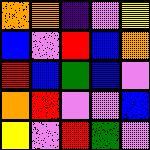[["orange", "orange", "indigo", "violet", "yellow"], ["blue", "violet", "red", "blue", "orange"], ["red", "blue", "green", "blue", "violet"], ["orange", "red", "violet", "violet", "blue"], ["yellow", "violet", "red", "green", "violet"]]